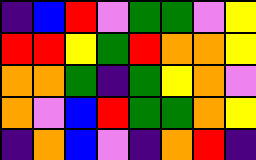[["indigo", "blue", "red", "violet", "green", "green", "violet", "yellow"], ["red", "red", "yellow", "green", "red", "orange", "orange", "yellow"], ["orange", "orange", "green", "indigo", "green", "yellow", "orange", "violet"], ["orange", "violet", "blue", "red", "green", "green", "orange", "yellow"], ["indigo", "orange", "blue", "violet", "indigo", "orange", "red", "indigo"]]